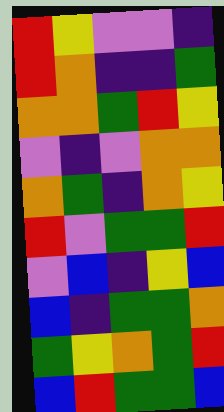[["red", "yellow", "violet", "violet", "indigo"], ["red", "orange", "indigo", "indigo", "green"], ["orange", "orange", "green", "red", "yellow"], ["violet", "indigo", "violet", "orange", "orange"], ["orange", "green", "indigo", "orange", "yellow"], ["red", "violet", "green", "green", "red"], ["violet", "blue", "indigo", "yellow", "blue"], ["blue", "indigo", "green", "green", "orange"], ["green", "yellow", "orange", "green", "red"], ["blue", "red", "green", "green", "blue"]]